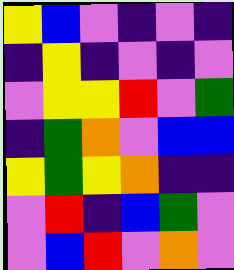[["yellow", "blue", "violet", "indigo", "violet", "indigo"], ["indigo", "yellow", "indigo", "violet", "indigo", "violet"], ["violet", "yellow", "yellow", "red", "violet", "green"], ["indigo", "green", "orange", "violet", "blue", "blue"], ["yellow", "green", "yellow", "orange", "indigo", "indigo"], ["violet", "red", "indigo", "blue", "green", "violet"], ["violet", "blue", "red", "violet", "orange", "violet"]]